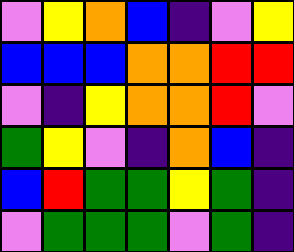[["violet", "yellow", "orange", "blue", "indigo", "violet", "yellow"], ["blue", "blue", "blue", "orange", "orange", "red", "red"], ["violet", "indigo", "yellow", "orange", "orange", "red", "violet"], ["green", "yellow", "violet", "indigo", "orange", "blue", "indigo"], ["blue", "red", "green", "green", "yellow", "green", "indigo"], ["violet", "green", "green", "green", "violet", "green", "indigo"]]